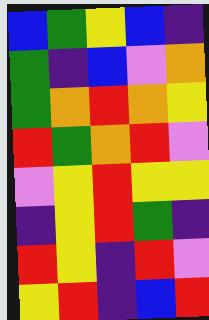[["blue", "green", "yellow", "blue", "indigo"], ["green", "indigo", "blue", "violet", "orange"], ["green", "orange", "red", "orange", "yellow"], ["red", "green", "orange", "red", "violet"], ["violet", "yellow", "red", "yellow", "yellow"], ["indigo", "yellow", "red", "green", "indigo"], ["red", "yellow", "indigo", "red", "violet"], ["yellow", "red", "indigo", "blue", "red"]]